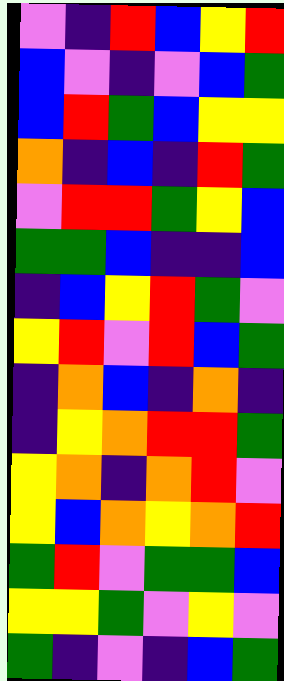[["violet", "indigo", "red", "blue", "yellow", "red"], ["blue", "violet", "indigo", "violet", "blue", "green"], ["blue", "red", "green", "blue", "yellow", "yellow"], ["orange", "indigo", "blue", "indigo", "red", "green"], ["violet", "red", "red", "green", "yellow", "blue"], ["green", "green", "blue", "indigo", "indigo", "blue"], ["indigo", "blue", "yellow", "red", "green", "violet"], ["yellow", "red", "violet", "red", "blue", "green"], ["indigo", "orange", "blue", "indigo", "orange", "indigo"], ["indigo", "yellow", "orange", "red", "red", "green"], ["yellow", "orange", "indigo", "orange", "red", "violet"], ["yellow", "blue", "orange", "yellow", "orange", "red"], ["green", "red", "violet", "green", "green", "blue"], ["yellow", "yellow", "green", "violet", "yellow", "violet"], ["green", "indigo", "violet", "indigo", "blue", "green"]]